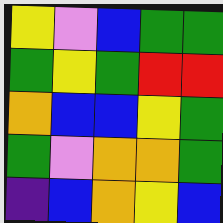[["yellow", "violet", "blue", "green", "green"], ["green", "yellow", "green", "red", "red"], ["orange", "blue", "blue", "yellow", "green"], ["green", "violet", "orange", "orange", "green"], ["indigo", "blue", "orange", "yellow", "blue"]]